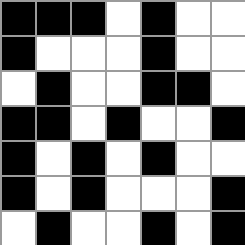[["black", "black", "black", "white", "black", "white", "white"], ["black", "white", "white", "white", "black", "white", "white"], ["white", "black", "white", "white", "black", "black", "white"], ["black", "black", "white", "black", "white", "white", "black"], ["black", "white", "black", "white", "black", "white", "white"], ["black", "white", "black", "white", "white", "white", "black"], ["white", "black", "white", "white", "black", "white", "black"]]